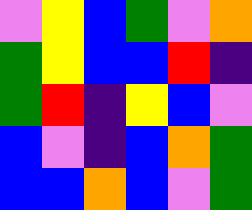[["violet", "yellow", "blue", "green", "violet", "orange"], ["green", "yellow", "blue", "blue", "red", "indigo"], ["green", "red", "indigo", "yellow", "blue", "violet"], ["blue", "violet", "indigo", "blue", "orange", "green"], ["blue", "blue", "orange", "blue", "violet", "green"]]